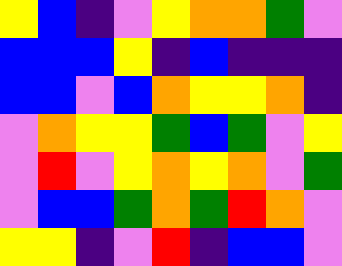[["yellow", "blue", "indigo", "violet", "yellow", "orange", "orange", "green", "violet"], ["blue", "blue", "blue", "yellow", "indigo", "blue", "indigo", "indigo", "indigo"], ["blue", "blue", "violet", "blue", "orange", "yellow", "yellow", "orange", "indigo"], ["violet", "orange", "yellow", "yellow", "green", "blue", "green", "violet", "yellow"], ["violet", "red", "violet", "yellow", "orange", "yellow", "orange", "violet", "green"], ["violet", "blue", "blue", "green", "orange", "green", "red", "orange", "violet"], ["yellow", "yellow", "indigo", "violet", "red", "indigo", "blue", "blue", "violet"]]